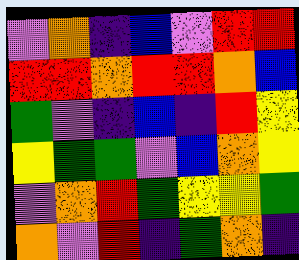[["violet", "orange", "indigo", "blue", "violet", "red", "red"], ["red", "red", "orange", "red", "red", "orange", "blue"], ["green", "violet", "indigo", "blue", "indigo", "red", "yellow"], ["yellow", "green", "green", "violet", "blue", "orange", "yellow"], ["violet", "orange", "red", "green", "yellow", "yellow", "green"], ["orange", "violet", "red", "indigo", "green", "orange", "indigo"]]